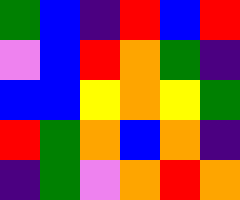[["green", "blue", "indigo", "red", "blue", "red"], ["violet", "blue", "red", "orange", "green", "indigo"], ["blue", "blue", "yellow", "orange", "yellow", "green"], ["red", "green", "orange", "blue", "orange", "indigo"], ["indigo", "green", "violet", "orange", "red", "orange"]]